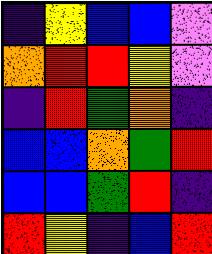[["indigo", "yellow", "blue", "blue", "violet"], ["orange", "red", "red", "yellow", "violet"], ["indigo", "red", "green", "orange", "indigo"], ["blue", "blue", "orange", "green", "red"], ["blue", "blue", "green", "red", "indigo"], ["red", "yellow", "indigo", "blue", "red"]]